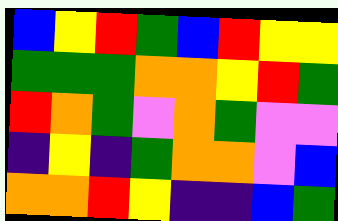[["blue", "yellow", "red", "green", "blue", "red", "yellow", "yellow"], ["green", "green", "green", "orange", "orange", "yellow", "red", "green"], ["red", "orange", "green", "violet", "orange", "green", "violet", "violet"], ["indigo", "yellow", "indigo", "green", "orange", "orange", "violet", "blue"], ["orange", "orange", "red", "yellow", "indigo", "indigo", "blue", "green"]]